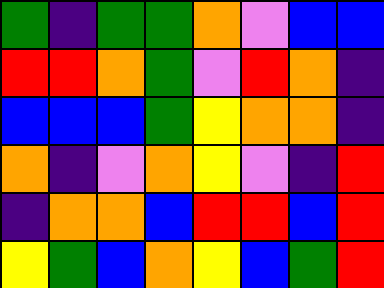[["green", "indigo", "green", "green", "orange", "violet", "blue", "blue"], ["red", "red", "orange", "green", "violet", "red", "orange", "indigo"], ["blue", "blue", "blue", "green", "yellow", "orange", "orange", "indigo"], ["orange", "indigo", "violet", "orange", "yellow", "violet", "indigo", "red"], ["indigo", "orange", "orange", "blue", "red", "red", "blue", "red"], ["yellow", "green", "blue", "orange", "yellow", "blue", "green", "red"]]